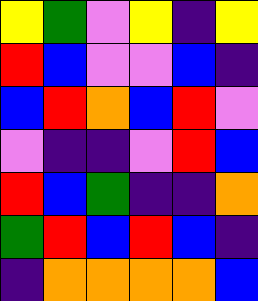[["yellow", "green", "violet", "yellow", "indigo", "yellow"], ["red", "blue", "violet", "violet", "blue", "indigo"], ["blue", "red", "orange", "blue", "red", "violet"], ["violet", "indigo", "indigo", "violet", "red", "blue"], ["red", "blue", "green", "indigo", "indigo", "orange"], ["green", "red", "blue", "red", "blue", "indigo"], ["indigo", "orange", "orange", "orange", "orange", "blue"]]